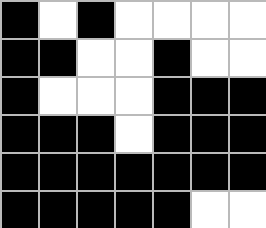[["black", "white", "black", "white", "white", "white", "white"], ["black", "black", "white", "white", "black", "white", "white"], ["black", "white", "white", "white", "black", "black", "black"], ["black", "black", "black", "white", "black", "black", "black"], ["black", "black", "black", "black", "black", "black", "black"], ["black", "black", "black", "black", "black", "white", "white"]]